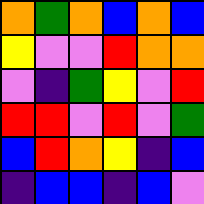[["orange", "green", "orange", "blue", "orange", "blue"], ["yellow", "violet", "violet", "red", "orange", "orange"], ["violet", "indigo", "green", "yellow", "violet", "red"], ["red", "red", "violet", "red", "violet", "green"], ["blue", "red", "orange", "yellow", "indigo", "blue"], ["indigo", "blue", "blue", "indigo", "blue", "violet"]]